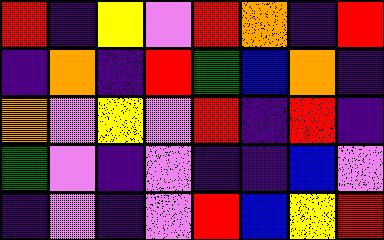[["red", "indigo", "yellow", "violet", "red", "orange", "indigo", "red"], ["indigo", "orange", "indigo", "red", "green", "blue", "orange", "indigo"], ["orange", "violet", "yellow", "violet", "red", "indigo", "red", "indigo"], ["green", "violet", "indigo", "violet", "indigo", "indigo", "blue", "violet"], ["indigo", "violet", "indigo", "violet", "red", "blue", "yellow", "red"]]